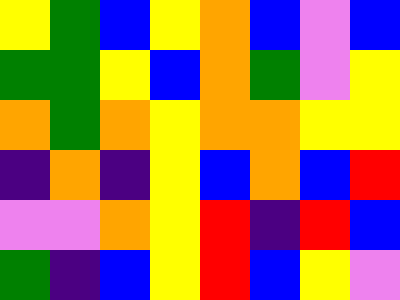[["yellow", "green", "blue", "yellow", "orange", "blue", "violet", "blue"], ["green", "green", "yellow", "blue", "orange", "green", "violet", "yellow"], ["orange", "green", "orange", "yellow", "orange", "orange", "yellow", "yellow"], ["indigo", "orange", "indigo", "yellow", "blue", "orange", "blue", "red"], ["violet", "violet", "orange", "yellow", "red", "indigo", "red", "blue"], ["green", "indigo", "blue", "yellow", "red", "blue", "yellow", "violet"]]